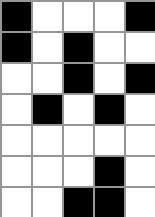[["black", "white", "white", "white", "black"], ["black", "white", "black", "white", "white"], ["white", "white", "black", "white", "black"], ["white", "black", "white", "black", "white"], ["white", "white", "white", "white", "white"], ["white", "white", "white", "black", "white"], ["white", "white", "black", "black", "white"]]